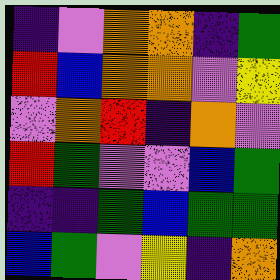[["indigo", "violet", "orange", "orange", "indigo", "green"], ["red", "blue", "orange", "orange", "violet", "yellow"], ["violet", "orange", "red", "indigo", "orange", "violet"], ["red", "green", "violet", "violet", "blue", "green"], ["indigo", "indigo", "green", "blue", "green", "green"], ["blue", "green", "violet", "yellow", "indigo", "orange"]]